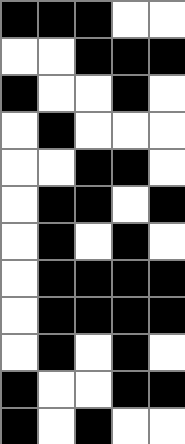[["black", "black", "black", "white", "white"], ["white", "white", "black", "black", "black"], ["black", "white", "white", "black", "white"], ["white", "black", "white", "white", "white"], ["white", "white", "black", "black", "white"], ["white", "black", "black", "white", "black"], ["white", "black", "white", "black", "white"], ["white", "black", "black", "black", "black"], ["white", "black", "black", "black", "black"], ["white", "black", "white", "black", "white"], ["black", "white", "white", "black", "black"], ["black", "white", "black", "white", "white"]]